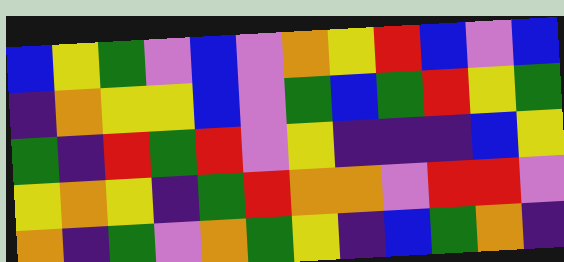[["blue", "yellow", "green", "violet", "blue", "violet", "orange", "yellow", "red", "blue", "violet", "blue"], ["indigo", "orange", "yellow", "yellow", "blue", "violet", "green", "blue", "green", "red", "yellow", "green"], ["green", "indigo", "red", "green", "red", "violet", "yellow", "indigo", "indigo", "indigo", "blue", "yellow"], ["yellow", "orange", "yellow", "indigo", "green", "red", "orange", "orange", "violet", "red", "red", "violet"], ["orange", "indigo", "green", "violet", "orange", "green", "yellow", "indigo", "blue", "green", "orange", "indigo"]]